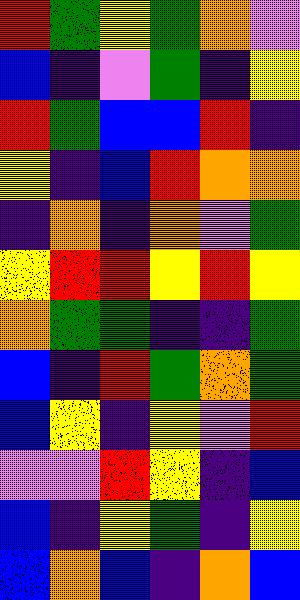[["red", "green", "yellow", "green", "orange", "violet"], ["blue", "indigo", "violet", "green", "indigo", "yellow"], ["red", "green", "blue", "blue", "red", "indigo"], ["yellow", "indigo", "blue", "red", "orange", "orange"], ["indigo", "orange", "indigo", "orange", "violet", "green"], ["yellow", "red", "red", "yellow", "red", "yellow"], ["orange", "green", "green", "indigo", "indigo", "green"], ["blue", "indigo", "red", "green", "orange", "green"], ["blue", "yellow", "indigo", "yellow", "violet", "red"], ["violet", "violet", "red", "yellow", "indigo", "blue"], ["blue", "indigo", "yellow", "green", "indigo", "yellow"], ["blue", "orange", "blue", "indigo", "orange", "blue"]]